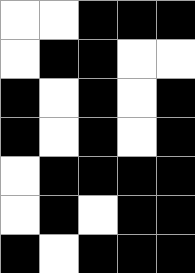[["white", "white", "black", "black", "black"], ["white", "black", "black", "white", "white"], ["black", "white", "black", "white", "black"], ["black", "white", "black", "white", "black"], ["white", "black", "black", "black", "black"], ["white", "black", "white", "black", "black"], ["black", "white", "black", "black", "black"]]